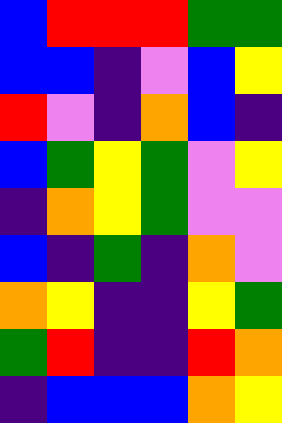[["blue", "red", "red", "red", "green", "green"], ["blue", "blue", "indigo", "violet", "blue", "yellow"], ["red", "violet", "indigo", "orange", "blue", "indigo"], ["blue", "green", "yellow", "green", "violet", "yellow"], ["indigo", "orange", "yellow", "green", "violet", "violet"], ["blue", "indigo", "green", "indigo", "orange", "violet"], ["orange", "yellow", "indigo", "indigo", "yellow", "green"], ["green", "red", "indigo", "indigo", "red", "orange"], ["indigo", "blue", "blue", "blue", "orange", "yellow"]]